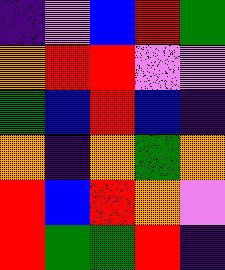[["indigo", "violet", "blue", "red", "green"], ["orange", "red", "red", "violet", "violet"], ["green", "blue", "red", "blue", "indigo"], ["orange", "indigo", "orange", "green", "orange"], ["red", "blue", "red", "orange", "violet"], ["red", "green", "green", "red", "indigo"]]